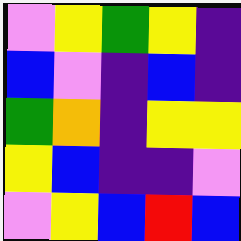[["violet", "yellow", "green", "yellow", "indigo"], ["blue", "violet", "indigo", "blue", "indigo"], ["green", "orange", "indigo", "yellow", "yellow"], ["yellow", "blue", "indigo", "indigo", "violet"], ["violet", "yellow", "blue", "red", "blue"]]